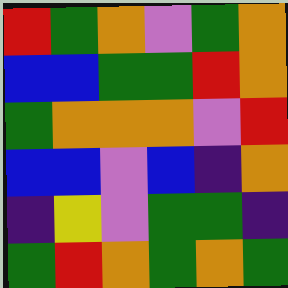[["red", "green", "orange", "violet", "green", "orange"], ["blue", "blue", "green", "green", "red", "orange"], ["green", "orange", "orange", "orange", "violet", "red"], ["blue", "blue", "violet", "blue", "indigo", "orange"], ["indigo", "yellow", "violet", "green", "green", "indigo"], ["green", "red", "orange", "green", "orange", "green"]]